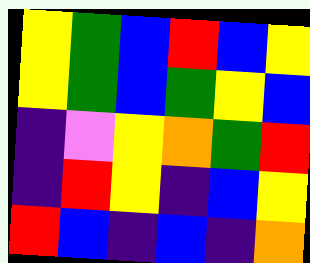[["yellow", "green", "blue", "red", "blue", "yellow"], ["yellow", "green", "blue", "green", "yellow", "blue"], ["indigo", "violet", "yellow", "orange", "green", "red"], ["indigo", "red", "yellow", "indigo", "blue", "yellow"], ["red", "blue", "indigo", "blue", "indigo", "orange"]]